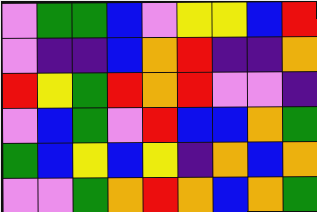[["violet", "green", "green", "blue", "violet", "yellow", "yellow", "blue", "red"], ["violet", "indigo", "indigo", "blue", "orange", "red", "indigo", "indigo", "orange"], ["red", "yellow", "green", "red", "orange", "red", "violet", "violet", "indigo"], ["violet", "blue", "green", "violet", "red", "blue", "blue", "orange", "green"], ["green", "blue", "yellow", "blue", "yellow", "indigo", "orange", "blue", "orange"], ["violet", "violet", "green", "orange", "red", "orange", "blue", "orange", "green"]]